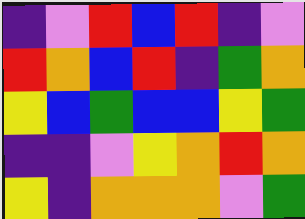[["indigo", "violet", "red", "blue", "red", "indigo", "violet"], ["red", "orange", "blue", "red", "indigo", "green", "orange"], ["yellow", "blue", "green", "blue", "blue", "yellow", "green"], ["indigo", "indigo", "violet", "yellow", "orange", "red", "orange"], ["yellow", "indigo", "orange", "orange", "orange", "violet", "green"]]